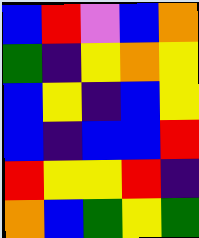[["blue", "red", "violet", "blue", "orange"], ["green", "indigo", "yellow", "orange", "yellow"], ["blue", "yellow", "indigo", "blue", "yellow"], ["blue", "indigo", "blue", "blue", "red"], ["red", "yellow", "yellow", "red", "indigo"], ["orange", "blue", "green", "yellow", "green"]]